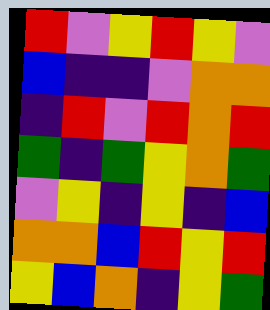[["red", "violet", "yellow", "red", "yellow", "violet"], ["blue", "indigo", "indigo", "violet", "orange", "orange"], ["indigo", "red", "violet", "red", "orange", "red"], ["green", "indigo", "green", "yellow", "orange", "green"], ["violet", "yellow", "indigo", "yellow", "indigo", "blue"], ["orange", "orange", "blue", "red", "yellow", "red"], ["yellow", "blue", "orange", "indigo", "yellow", "green"]]